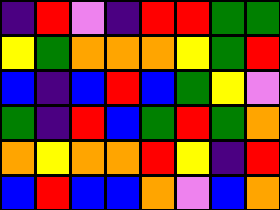[["indigo", "red", "violet", "indigo", "red", "red", "green", "green"], ["yellow", "green", "orange", "orange", "orange", "yellow", "green", "red"], ["blue", "indigo", "blue", "red", "blue", "green", "yellow", "violet"], ["green", "indigo", "red", "blue", "green", "red", "green", "orange"], ["orange", "yellow", "orange", "orange", "red", "yellow", "indigo", "red"], ["blue", "red", "blue", "blue", "orange", "violet", "blue", "orange"]]